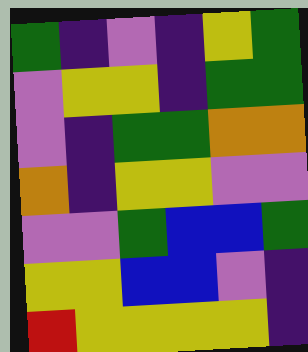[["green", "indigo", "violet", "indigo", "yellow", "green"], ["violet", "yellow", "yellow", "indigo", "green", "green"], ["violet", "indigo", "green", "green", "orange", "orange"], ["orange", "indigo", "yellow", "yellow", "violet", "violet"], ["violet", "violet", "green", "blue", "blue", "green"], ["yellow", "yellow", "blue", "blue", "violet", "indigo"], ["red", "yellow", "yellow", "yellow", "yellow", "indigo"]]